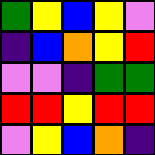[["green", "yellow", "blue", "yellow", "violet"], ["indigo", "blue", "orange", "yellow", "red"], ["violet", "violet", "indigo", "green", "green"], ["red", "red", "yellow", "red", "red"], ["violet", "yellow", "blue", "orange", "indigo"]]